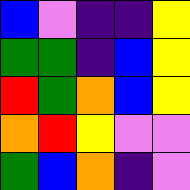[["blue", "violet", "indigo", "indigo", "yellow"], ["green", "green", "indigo", "blue", "yellow"], ["red", "green", "orange", "blue", "yellow"], ["orange", "red", "yellow", "violet", "violet"], ["green", "blue", "orange", "indigo", "violet"]]